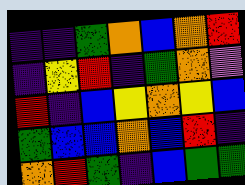[["indigo", "indigo", "green", "orange", "blue", "orange", "red"], ["indigo", "yellow", "red", "indigo", "green", "orange", "violet"], ["red", "indigo", "blue", "yellow", "orange", "yellow", "blue"], ["green", "blue", "blue", "orange", "blue", "red", "indigo"], ["orange", "red", "green", "indigo", "blue", "green", "green"]]